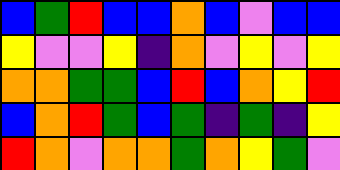[["blue", "green", "red", "blue", "blue", "orange", "blue", "violet", "blue", "blue"], ["yellow", "violet", "violet", "yellow", "indigo", "orange", "violet", "yellow", "violet", "yellow"], ["orange", "orange", "green", "green", "blue", "red", "blue", "orange", "yellow", "red"], ["blue", "orange", "red", "green", "blue", "green", "indigo", "green", "indigo", "yellow"], ["red", "orange", "violet", "orange", "orange", "green", "orange", "yellow", "green", "violet"]]